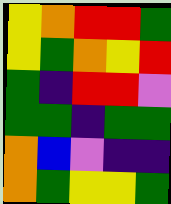[["yellow", "orange", "red", "red", "green"], ["yellow", "green", "orange", "yellow", "red"], ["green", "indigo", "red", "red", "violet"], ["green", "green", "indigo", "green", "green"], ["orange", "blue", "violet", "indigo", "indigo"], ["orange", "green", "yellow", "yellow", "green"]]